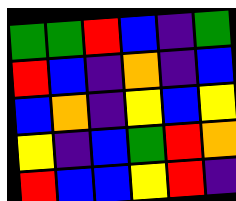[["green", "green", "red", "blue", "indigo", "green"], ["red", "blue", "indigo", "orange", "indigo", "blue"], ["blue", "orange", "indigo", "yellow", "blue", "yellow"], ["yellow", "indigo", "blue", "green", "red", "orange"], ["red", "blue", "blue", "yellow", "red", "indigo"]]